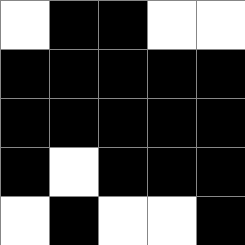[["white", "black", "black", "white", "white"], ["black", "black", "black", "black", "black"], ["black", "black", "black", "black", "black"], ["black", "white", "black", "black", "black"], ["white", "black", "white", "white", "black"]]